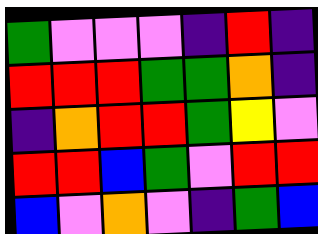[["green", "violet", "violet", "violet", "indigo", "red", "indigo"], ["red", "red", "red", "green", "green", "orange", "indigo"], ["indigo", "orange", "red", "red", "green", "yellow", "violet"], ["red", "red", "blue", "green", "violet", "red", "red"], ["blue", "violet", "orange", "violet", "indigo", "green", "blue"]]